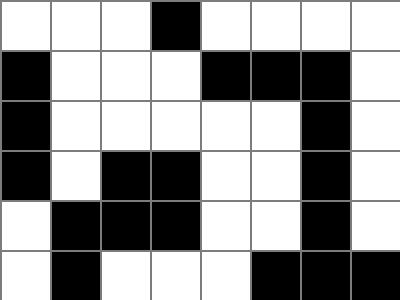[["white", "white", "white", "black", "white", "white", "white", "white"], ["black", "white", "white", "white", "black", "black", "black", "white"], ["black", "white", "white", "white", "white", "white", "black", "white"], ["black", "white", "black", "black", "white", "white", "black", "white"], ["white", "black", "black", "black", "white", "white", "black", "white"], ["white", "black", "white", "white", "white", "black", "black", "black"]]